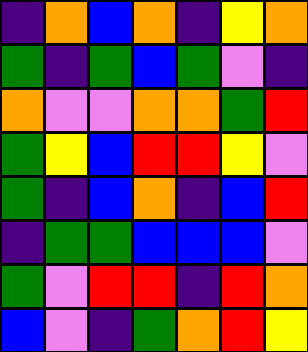[["indigo", "orange", "blue", "orange", "indigo", "yellow", "orange"], ["green", "indigo", "green", "blue", "green", "violet", "indigo"], ["orange", "violet", "violet", "orange", "orange", "green", "red"], ["green", "yellow", "blue", "red", "red", "yellow", "violet"], ["green", "indigo", "blue", "orange", "indigo", "blue", "red"], ["indigo", "green", "green", "blue", "blue", "blue", "violet"], ["green", "violet", "red", "red", "indigo", "red", "orange"], ["blue", "violet", "indigo", "green", "orange", "red", "yellow"]]